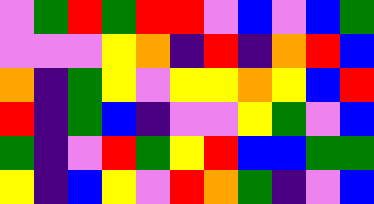[["violet", "green", "red", "green", "red", "red", "violet", "blue", "violet", "blue", "green"], ["violet", "violet", "violet", "yellow", "orange", "indigo", "red", "indigo", "orange", "red", "blue"], ["orange", "indigo", "green", "yellow", "violet", "yellow", "yellow", "orange", "yellow", "blue", "red"], ["red", "indigo", "green", "blue", "indigo", "violet", "violet", "yellow", "green", "violet", "blue"], ["green", "indigo", "violet", "red", "green", "yellow", "red", "blue", "blue", "green", "green"], ["yellow", "indigo", "blue", "yellow", "violet", "red", "orange", "green", "indigo", "violet", "blue"]]